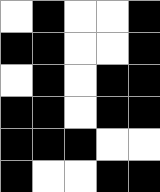[["white", "black", "white", "white", "black"], ["black", "black", "white", "white", "black"], ["white", "black", "white", "black", "black"], ["black", "black", "white", "black", "black"], ["black", "black", "black", "white", "white"], ["black", "white", "white", "black", "black"]]